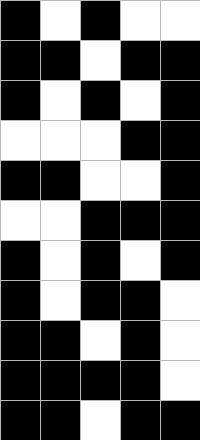[["black", "white", "black", "white", "white"], ["black", "black", "white", "black", "black"], ["black", "white", "black", "white", "black"], ["white", "white", "white", "black", "black"], ["black", "black", "white", "white", "black"], ["white", "white", "black", "black", "black"], ["black", "white", "black", "white", "black"], ["black", "white", "black", "black", "white"], ["black", "black", "white", "black", "white"], ["black", "black", "black", "black", "white"], ["black", "black", "white", "black", "black"]]